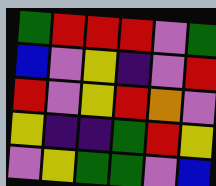[["green", "red", "red", "red", "violet", "green"], ["blue", "violet", "yellow", "indigo", "violet", "red"], ["red", "violet", "yellow", "red", "orange", "violet"], ["yellow", "indigo", "indigo", "green", "red", "yellow"], ["violet", "yellow", "green", "green", "violet", "blue"]]